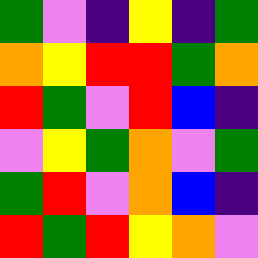[["green", "violet", "indigo", "yellow", "indigo", "green"], ["orange", "yellow", "red", "red", "green", "orange"], ["red", "green", "violet", "red", "blue", "indigo"], ["violet", "yellow", "green", "orange", "violet", "green"], ["green", "red", "violet", "orange", "blue", "indigo"], ["red", "green", "red", "yellow", "orange", "violet"]]